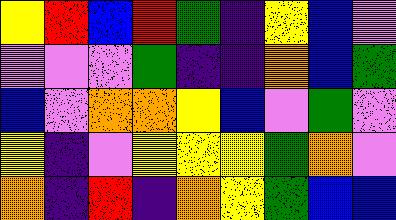[["yellow", "red", "blue", "red", "green", "indigo", "yellow", "blue", "violet"], ["violet", "violet", "violet", "green", "indigo", "indigo", "orange", "blue", "green"], ["blue", "violet", "orange", "orange", "yellow", "blue", "violet", "green", "violet"], ["yellow", "indigo", "violet", "yellow", "yellow", "yellow", "green", "orange", "violet"], ["orange", "indigo", "red", "indigo", "orange", "yellow", "green", "blue", "blue"]]